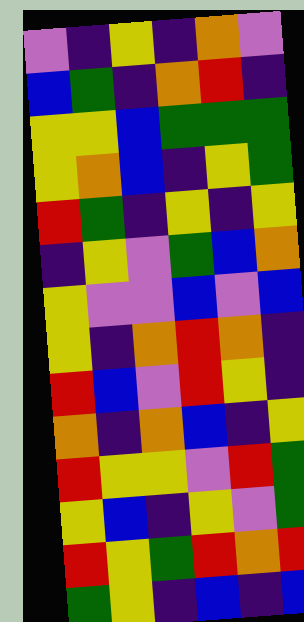[["violet", "indigo", "yellow", "indigo", "orange", "violet"], ["blue", "green", "indigo", "orange", "red", "indigo"], ["yellow", "yellow", "blue", "green", "green", "green"], ["yellow", "orange", "blue", "indigo", "yellow", "green"], ["red", "green", "indigo", "yellow", "indigo", "yellow"], ["indigo", "yellow", "violet", "green", "blue", "orange"], ["yellow", "violet", "violet", "blue", "violet", "blue"], ["yellow", "indigo", "orange", "red", "orange", "indigo"], ["red", "blue", "violet", "red", "yellow", "indigo"], ["orange", "indigo", "orange", "blue", "indigo", "yellow"], ["red", "yellow", "yellow", "violet", "red", "green"], ["yellow", "blue", "indigo", "yellow", "violet", "green"], ["red", "yellow", "green", "red", "orange", "red"], ["green", "yellow", "indigo", "blue", "indigo", "blue"]]